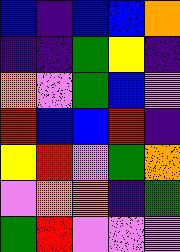[["blue", "indigo", "blue", "blue", "orange"], ["indigo", "indigo", "green", "yellow", "indigo"], ["orange", "violet", "green", "blue", "violet"], ["red", "blue", "blue", "red", "indigo"], ["yellow", "red", "violet", "green", "orange"], ["violet", "orange", "orange", "indigo", "green"], ["green", "red", "violet", "violet", "violet"]]